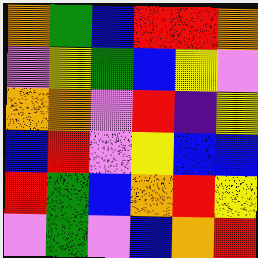[["orange", "green", "blue", "red", "red", "orange"], ["violet", "yellow", "green", "blue", "yellow", "violet"], ["orange", "orange", "violet", "red", "indigo", "yellow"], ["blue", "red", "violet", "yellow", "blue", "blue"], ["red", "green", "blue", "orange", "red", "yellow"], ["violet", "green", "violet", "blue", "orange", "red"]]